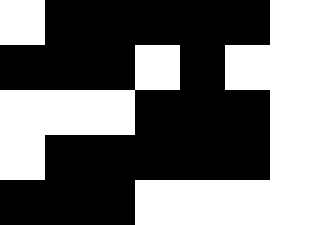[["white", "black", "black", "black", "black", "black", "white"], ["black", "black", "black", "white", "black", "white", "white"], ["white", "white", "white", "black", "black", "black", "white"], ["white", "black", "black", "black", "black", "black", "white"], ["black", "black", "black", "white", "white", "white", "white"]]